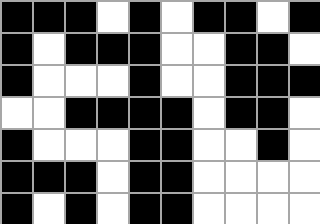[["black", "black", "black", "white", "black", "white", "black", "black", "white", "black"], ["black", "white", "black", "black", "black", "white", "white", "black", "black", "white"], ["black", "white", "white", "white", "black", "white", "white", "black", "black", "black"], ["white", "white", "black", "black", "black", "black", "white", "black", "black", "white"], ["black", "white", "white", "white", "black", "black", "white", "white", "black", "white"], ["black", "black", "black", "white", "black", "black", "white", "white", "white", "white"], ["black", "white", "black", "white", "black", "black", "white", "white", "white", "white"]]